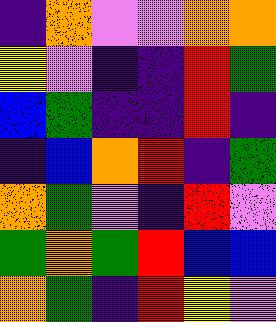[["indigo", "orange", "violet", "violet", "orange", "orange"], ["yellow", "violet", "indigo", "indigo", "red", "green"], ["blue", "green", "indigo", "indigo", "red", "indigo"], ["indigo", "blue", "orange", "red", "indigo", "green"], ["orange", "green", "violet", "indigo", "red", "violet"], ["green", "orange", "green", "red", "blue", "blue"], ["orange", "green", "indigo", "red", "yellow", "violet"]]